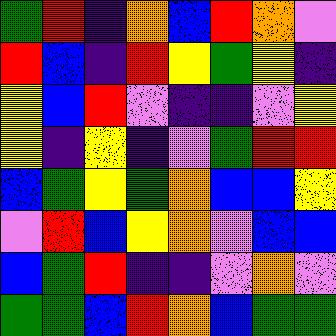[["green", "red", "indigo", "orange", "blue", "red", "orange", "violet"], ["red", "blue", "indigo", "red", "yellow", "green", "yellow", "indigo"], ["yellow", "blue", "red", "violet", "indigo", "indigo", "violet", "yellow"], ["yellow", "indigo", "yellow", "indigo", "violet", "green", "red", "red"], ["blue", "green", "yellow", "green", "orange", "blue", "blue", "yellow"], ["violet", "red", "blue", "yellow", "orange", "violet", "blue", "blue"], ["blue", "green", "red", "indigo", "indigo", "violet", "orange", "violet"], ["green", "green", "blue", "red", "orange", "blue", "green", "green"]]